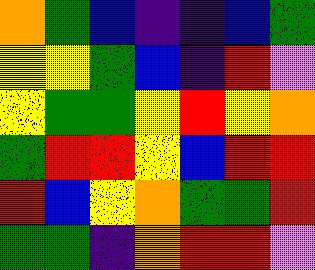[["orange", "green", "blue", "indigo", "indigo", "blue", "green"], ["yellow", "yellow", "green", "blue", "indigo", "red", "violet"], ["yellow", "green", "green", "yellow", "red", "yellow", "orange"], ["green", "red", "red", "yellow", "blue", "red", "red"], ["red", "blue", "yellow", "orange", "green", "green", "red"], ["green", "green", "indigo", "orange", "red", "red", "violet"]]